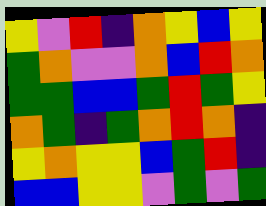[["yellow", "violet", "red", "indigo", "orange", "yellow", "blue", "yellow"], ["green", "orange", "violet", "violet", "orange", "blue", "red", "orange"], ["green", "green", "blue", "blue", "green", "red", "green", "yellow"], ["orange", "green", "indigo", "green", "orange", "red", "orange", "indigo"], ["yellow", "orange", "yellow", "yellow", "blue", "green", "red", "indigo"], ["blue", "blue", "yellow", "yellow", "violet", "green", "violet", "green"]]